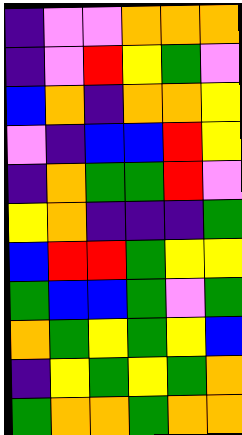[["indigo", "violet", "violet", "orange", "orange", "orange"], ["indigo", "violet", "red", "yellow", "green", "violet"], ["blue", "orange", "indigo", "orange", "orange", "yellow"], ["violet", "indigo", "blue", "blue", "red", "yellow"], ["indigo", "orange", "green", "green", "red", "violet"], ["yellow", "orange", "indigo", "indigo", "indigo", "green"], ["blue", "red", "red", "green", "yellow", "yellow"], ["green", "blue", "blue", "green", "violet", "green"], ["orange", "green", "yellow", "green", "yellow", "blue"], ["indigo", "yellow", "green", "yellow", "green", "orange"], ["green", "orange", "orange", "green", "orange", "orange"]]